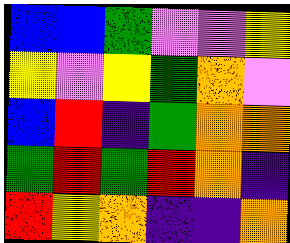[["blue", "blue", "green", "violet", "violet", "yellow"], ["yellow", "violet", "yellow", "green", "orange", "violet"], ["blue", "red", "indigo", "green", "orange", "orange"], ["green", "red", "green", "red", "orange", "indigo"], ["red", "yellow", "orange", "indigo", "indigo", "orange"]]